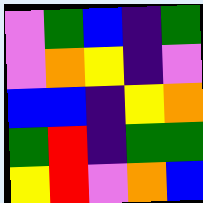[["violet", "green", "blue", "indigo", "green"], ["violet", "orange", "yellow", "indigo", "violet"], ["blue", "blue", "indigo", "yellow", "orange"], ["green", "red", "indigo", "green", "green"], ["yellow", "red", "violet", "orange", "blue"]]